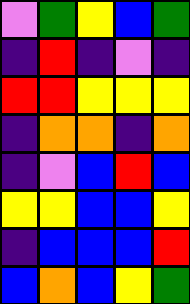[["violet", "green", "yellow", "blue", "green"], ["indigo", "red", "indigo", "violet", "indigo"], ["red", "red", "yellow", "yellow", "yellow"], ["indigo", "orange", "orange", "indigo", "orange"], ["indigo", "violet", "blue", "red", "blue"], ["yellow", "yellow", "blue", "blue", "yellow"], ["indigo", "blue", "blue", "blue", "red"], ["blue", "orange", "blue", "yellow", "green"]]